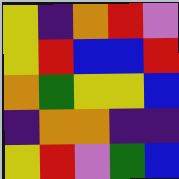[["yellow", "indigo", "orange", "red", "violet"], ["yellow", "red", "blue", "blue", "red"], ["orange", "green", "yellow", "yellow", "blue"], ["indigo", "orange", "orange", "indigo", "indigo"], ["yellow", "red", "violet", "green", "blue"]]